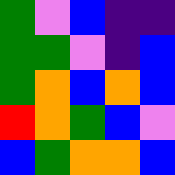[["green", "violet", "blue", "indigo", "indigo"], ["green", "green", "violet", "indigo", "blue"], ["green", "orange", "blue", "orange", "blue"], ["red", "orange", "green", "blue", "violet"], ["blue", "green", "orange", "orange", "blue"]]